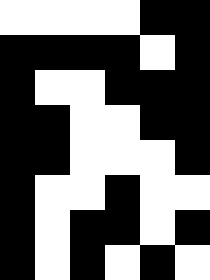[["white", "white", "white", "white", "black", "black"], ["black", "black", "black", "black", "white", "black"], ["black", "white", "white", "black", "black", "black"], ["black", "black", "white", "white", "black", "black"], ["black", "black", "white", "white", "white", "black"], ["black", "white", "white", "black", "white", "white"], ["black", "white", "black", "black", "white", "black"], ["black", "white", "black", "white", "black", "white"]]